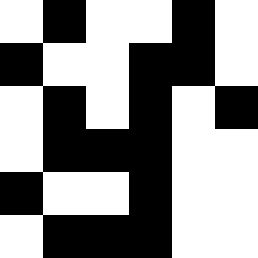[["white", "black", "white", "white", "black", "white"], ["black", "white", "white", "black", "black", "white"], ["white", "black", "white", "black", "white", "black"], ["white", "black", "black", "black", "white", "white"], ["black", "white", "white", "black", "white", "white"], ["white", "black", "black", "black", "white", "white"]]